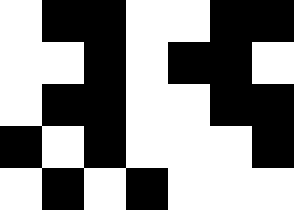[["white", "black", "black", "white", "white", "black", "black"], ["white", "white", "black", "white", "black", "black", "white"], ["white", "black", "black", "white", "white", "black", "black"], ["black", "white", "black", "white", "white", "white", "black"], ["white", "black", "white", "black", "white", "white", "white"]]